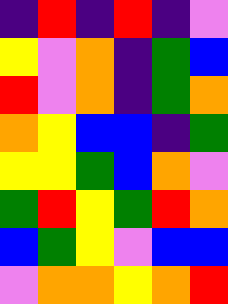[["indigo", "red", "indigo", "red", "indigo", "violet"], ["yellow", "violet", "orange", "indigo", "green", "blue"], ["red", "violet", "orange", "indigo", "green", "orange"], ["orange", "yellow", "blue", "blue", "indigo", "green"], ["yellow", "yellow", "green", "blue", "orange", "violet"], ["green", "red", "yellow", "green", "red", "orange"], ["blue", "green", "yellow", "violet", "blue", "blue"], ["violet", "orange", "orange", "yellow", "orange", "red"]]